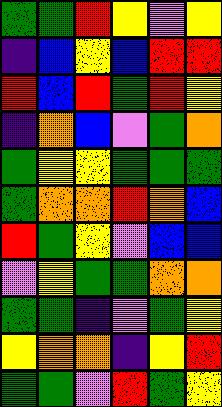[["green", "green", "red", "yellow", "violet", "yellow"], ["indigo", "blue", "yellow", "blue", "red", "red"], ["red", "blue", "red", "green", "red", "yellow"], ["indigo", "orange", "blue", "violet", "green", "orange"], ["green", "yellow", "yellow", "green", "green", "green"], ["green", "orange", "orange", "red", "orange", "blue"], ["red", "green", "yellow", "violet", "blue", "blue"], ["violet", "yellow", "green", "green", "orange", "orange"], ["green", "green", "indigo", "violet", "green", "yellow"], ["yellow", "orange", "orange", "indigo", "yellow", "red"], ["green", "green", "violet", "red", "green", "yellow"]]